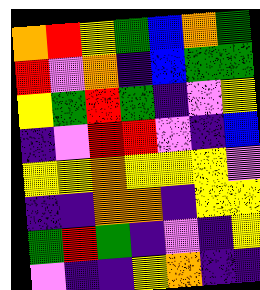[["orange", "red", "yellow", "green", "blue", "orange", "green"], ["red", "violet", "orange", "indigo", "blue", "green", "green"], ["yellow", "green", "red", "green", "indigo", "violet", "yellow"], ["indigo", "violet", "red", "red", "violet", "indigo", "blue"], ["yellow", "yellow", "orange", "yellow", "yellow", "yellow", "violet"], ["indigo", "indigo", "orange", "orange", "indigo", "yellow", "yellow"], ["green", "red", "green", "indigo", "violet", "indigo", "yellow"], ["violet", "indigo", "indigo", "yellow", "orange", "indigo", "indigo"]]